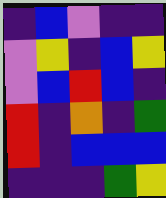[["indigo", "blue", "violet", "indigo", "indigo"], ["violet", "yellow", "indigo", "blue", "yellow"], ["violet", "blue", "red", "blue", "indigo"], ["red", "indigo", "orange", "indigo", "green"], ["red", "indigo", "blue", "blue", "blue"], ["indigo", "indigo", "indigo", "green", "yellow"]]